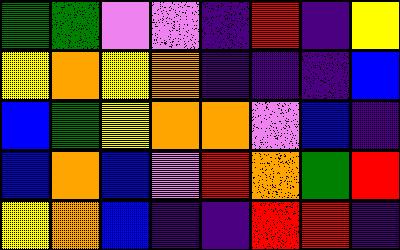[["green", "green", "violet", "violet", "indigo", "red", "indigo", "yellow"], ["yellow", "orange", "yellow", "orange", "indigo", "indigo", "indigo", "blue"], ["blue", "green", "yellow", "orange", "orange", "violet", "blue", "indigo"], ["blue", "orange", "blue", "violet", "red", "orange", "green", "red"], ["yellow", "orange", "blue", "indigo", "indigo", "red", "red", "indigo"]]